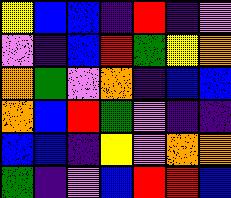[["yellow", "blue", "blue", "indigo", "red", "indigo", "violet"], ["violet", "indigo", "blue", "red", "green", "yellow", "orange"], ["orange", "green", "violet", "orange", "indigo", "blue", "blue"], ["orange", "blue", "red", "green", "violet", "indigo", "indigo"], ["blue", "blue", "indigo", "yellow", "violet", "orange", "orange"], ["green", "indigo", "violet", "blue", "red", "red", "blue"]]